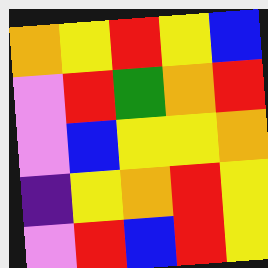[["orange", "yellow", "red", "yellow", "blue"], ["violet", "red", "green", "orange", "red"], ["violet", "blue", "yellow", "yellow", "orange"], ["indigo", "yellow", "orange", "red", "yellow"], ["violet", "red", "blue", "red", "yellow"]]